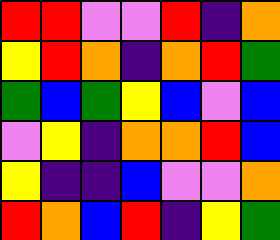[["red", "red", "violet", "violet", "red", "indigo", "orange"], ["yellow", "red", "orange", "indigo", "orange", "red", "green"], ["green", "blue", "green", "yellow", "blue", "violet", "blue"], ["violet", "yellow", "indigo", "orange", "orange", "red", "blue"], ["yellow", "indigo", "indigo", "blue", "violet", "violet", "orange"], ["red", "orange", "blue", "red", "indigo", "yellow", "green"]]